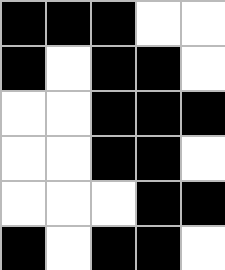[["black", "black", "black", "white", "white"], ["black", "white", "black", "black", "white"], ["white", "white", "black", "black", "black"], ["white", "white", "black", "black", "white"], ["white", "white", "white", "black", "black"], ["black", "white", "black", "black", "white"]]